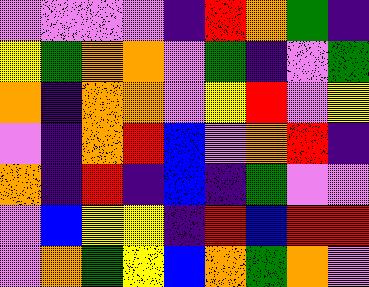[["violet", "violet", "violet", "violet", "indigo", "red", "orange", "green", "indigo"], ["yellow", "green", "orange", "orange", "violet", "green", "indigo", "violet", "green"], ["orange", "indigo", "orange", "orange", "violet", "yellow", "red", "violet", "yellow"], ["violet", "indigo", "orange", "red", "blue", "violet", "orange", "red", "indigo"], ["orange", "indigo", "red", "indigo", "blue", "indigo", "green", "violet", "violet"], ["violet", "blue", "yellow", "yellow", "indigo", "red", "blue", "red", "red"], ["violet", "orange", "green", "yellow", "blue", "orange", "green", "orange", "violet"]]